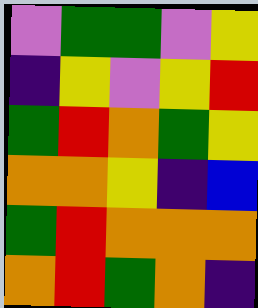[["violet", "green", "green", "violet", "yellow"], ["indigo", "yellow", "violet", "yellow", "red"], ["green", "red", "orange", "green", "yellow"], ["orange", "orange", "yellow", "indigo", "blue"], ["green", "red", "orange", "orange", "orange"], ["orange", "red", "green", "orange", "indigo"]]